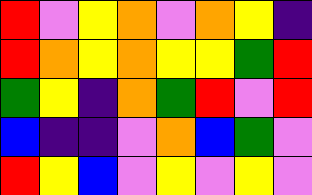[["red", "violet", "yellow", "orange", "violet", "orange", "yellow", "indigo"], ["red", "orange", "yellow", "orange", "yellow", "yellow", "green", "red"], ["green", "yellow", "indigo", "orange", "green", "red", "violet", "red"], ["blue", "indigo", "indigo", "violet", "orange", "blue", "green", "violet"], ["red", "yellow", "blue", "violet", "yellow", "violet", "yellow", "violet"]]